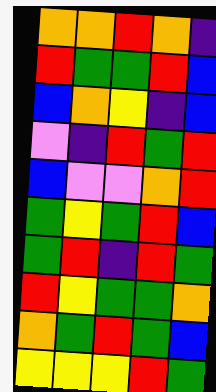[["orange", "orange", "red", "orange", "indigo"], ["red", "green", "green", "red", "blue"], ["blue", "orange", "yellow", "indigo", "blue"], ["violet", "indigo", "red", "green", "red"], ["blue", "violet", "violet", "orange", "red"], ["green", "yellow", "green", "red", "blue"], ["green", "red", "indigo", "red", "green"], ["red", "yellow", "green", "green", "orange"], ["orange", "green", "red", "green", "blue"], ["yellow", "yellow", "yellow", "red", "green"]]